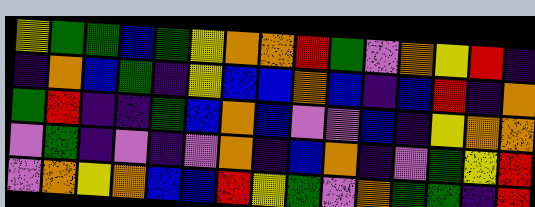[["yellow", "green", "green", "blue", "green", "yellow", "orange", "orange", "red", "green", "violet", "orange", "yellow", "red", "indigo"], ["indigo", "orange", "blue", "green", "indigo", "yellow", "blue", "blue", "orange", "blue", "indigo", "blue", "red", "indigo", "orange"], ["green", "red", "indigo", "indigo", "green", "blue", "orange", "blue", "violet", "violet", "blue", "indigo", "yellow", "orange", "orange"], ["violet", "green", "indigo", "violet", "indigo", "violet", "orange", "indigo", "blue", "orange", "indigo", "violet", "green", "yellow", "red"], ["violet", "orange", "yellow", "orange", "blue", "blue", "red", "yellow", "green", "violet", "orange", "green", "green", "indigo", "red"]]